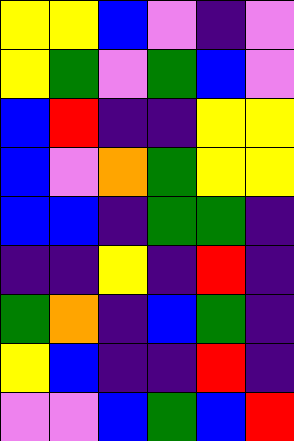[["yellow", "yellow", "blue", "violet", "indigo", "violet"], ["yellow", "green", "violet", "green", "blue", "violet"], ["blue", "red", "indigo", "indigo", "yellow", "yellow"], ["blue", "violet", "orange", "green", "yellow", "yellow"], ["blue", "blue", "indigo", "green", "green", "indigo"], ["indigo", "indigo", "yellow", "indigo", "red", "indigo"], ["green", "orange", "indigo", "blue", "green", "indigo"], ["yellow", "blue", "indigo", "indigo", "red", "indigo"], ["violet", "violet", "blue", "green", "blue", "red"]]